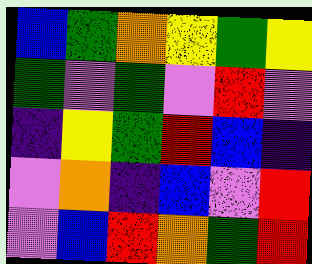[["blue", "green", "orange", "yellow", "green", "yellow"], ["green", "violet", "green", "violet", "red", "violet"], ["indigo", "yellow", "green", "red", "blue", "indigo"], ["violet", "orange", "indigo", "blue", "violet", "red"], ["violet", "blue", "red", "orange", "green", "red"]]